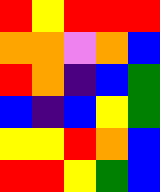[["red", "yellow", "red", "red", "red"], ["orange", "orange", "violet", "orange", "blue"], ["red", "orange", "indigo", "blue", "green"], ["blue", "indigo", "blue", "yellow", "green"], ["yellow", "yellow", "red", "orange", "blue"], ["red", "red", "yellow", "green", "blue"]]